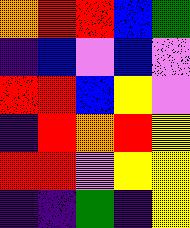[["orange", "red", "red", "blue", "green"], ["indigo", "blue", "violet", "blue", "violet"], ["red", "red", "blue", "yellow", "violet"], ["indigo", "red", "orange", "red", "yellow"], ["red", "red", "violet", "yellow", "yellow"], ["indigo", "indigo", "green", "indigo", "yellow"]]